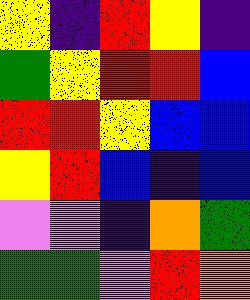[["yellow", "indigo", "red", "yellow", "indigo"], ["green", "yellow", "red", "red", "blue"], ["red", "red", "yellow", "blue", "blue"], ["yellow", "red", "blue", "indigo", "blue"], ["violet", "violet", "indigo", "orange", "green"], ["green", "green", "violet", "red", "orange"]]